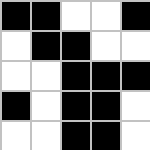[["black", "black", "white", "white", "black"], ["white", "black", "black", "white", "white"], ["white", "white", "black", "black", "black"], ["black", "white", "black", "black", "white"], ["white", "white", "black", "black", "white"]]